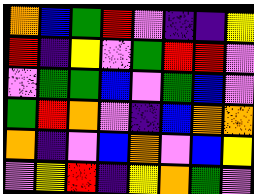[["orange", "blue", "green", "red", "violet", "indigo", "indigo", "yellow"], ["red", "indigo", "yellow", "violet", "green", "red", "red", "violet"], ["violet", "green", "green", "blue", "violet", "green", "blue", "violet"], ["green", "red", "orange", "violet", "indigo", "blue", "orange", "orange"], ["orange", "indigo", "violet", "blue", "orange", "violet", "blue", "yellow"], ["violet", "yellow", "red", "indigo", "yellow", "orange", "green", "violet"]]